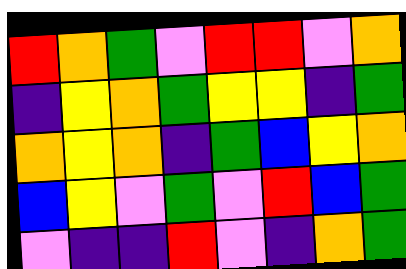[["red", "orange", "green", "violet", "red", "red", "violet", "orange"], ["indigo", "yellow", "orange", "green", "yellow", "yellow", "indigo", "green"], ["orange", "yellow", "orange", "indigo", "green", "blue", "yellow", "orange"], ["blue", "yellow", "violet", "green", "violet", "red", "blue", "green"], ["violet", "indigo", "indigo", "red", "violet", "indigo", "orange", "green"]]